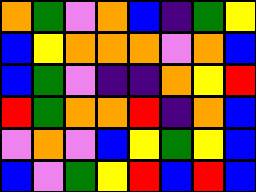[["orange", "green", "violet", "orange", "blue", "indigo", "green", "yellow"], ["blue", "yellow", "orange", "orange", "orange", "violet", "orange", "blue"], ["blue", "green", "violet", "indigo", "indigo", "orange", "yellow", "red"], ["red", "green", "orange", "orange", "red", "indigo", "orange", "blue"], ["violet", "orange", "violet", "blue", "yellow", "green", "yellow", "blue"], ["blue", "violet", "green", "yellow", "red", "blue", "red", "blue"]]